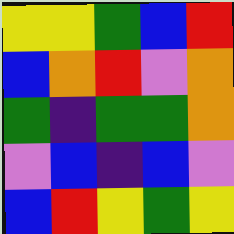[["yellow", "yellow", "green", "blue", "red"], ["blue", "orange", "red", "violet", "orange"], ["green", "indigo", "green", "green", "orange"], ["violet", "blue", "indigo", "blue", "violet"], ["blue", "red", "yellow", "green", "yellow"]]